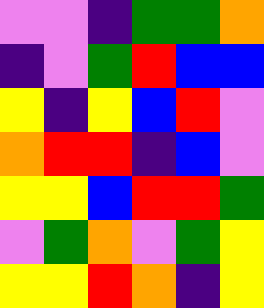[["violet", "violet", "indigo", "green", "green", "orange"], ["indigo", "violet", "green", "red", "blue", "blue"], ["yellow", "indigo", "yellow", "blue", "red", "violet"], ["orange", "red", "red", "indigo", "blue", "violet"], ["yellow", "yellow", "blue", "red", "red", "green"], ["violet", "green", "orange", "violet", "green", "yellow"], ["yellow", "yellow", "red", "orange", "indigo", "yellow"]]